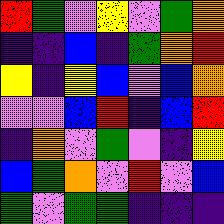[["red", "green", "violet", "yellow", "violet", "green", "orange"], ["indigo", "indigo", "blue", "indigo", "green", "orange", "red"], ["yellow", "indigo", "yellow", "blue", "violet", "blue", "orange"], ["violet", "violet", "blue", "red", "indigo", "blue", "red"], ["indigo", "orange", "violet", "green", "violet", "indigo", "yellow"], ["blue", "green", "orange", "violet", "red", "violet", "blue"], ["green", "violet", "green", "green", "indigo", "indigo", "indigo"]]